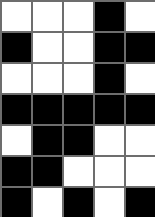[["white", "white", "white", "black", "white"], ["black", "white", "white", "black", "black"], ["white", "white", "white", "black", "white"], ["black", "black", "black", "black", "black"], ["white", "black", "black", "white", "white"], ["black", "black", "white", "white", "white"], ["black", "white", "black", "white", "black"]]